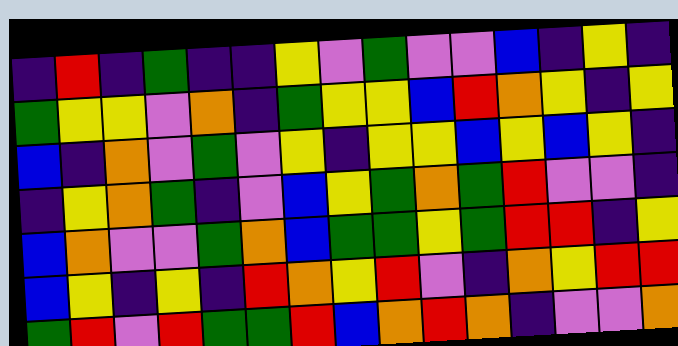[["indigo", "red", "indigo", "green", "indigo", "indigo", "yellow", "violet", "green", "violet", "violet", "blue", "indigo", "yellow", "indigo"], ["green", "yellow", "yellow", "violet", "orange", "indigo", "green", "yellow", "yellow", "blue", "red", "orange", "yellow", "indigo", "yellow"], ["blue", "indigo", "orange", "violet", "green", "violet", "yellow", "indigo", "yellow", "yellow", "blue", "yellow", "blue", "yellow", "indigo"], ["indigo", "yellow", "orange", "green", "indigo", "violet", "blue", "yellow", "green", "orange", "green", "red", "violet", "violet", "indigo"], ["blue", "orange", "violet", "violet", "green", "orange", "blue", "green", "green", "yellow", "green", "red", "red", "indigo", "yellow"], ["blue", "yellow", "indigo", "yellow", "indigo", "red", "orange", "yellow", "red", "violet", "indigo", "orange", "yellow", "red", "red"], ["green", "red", "violet", "red", "green", "green", "red", "blue", "orange", "red", "orange", "indigo", "violet", "violet", "orange"]]